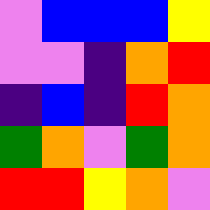[["violet", "blue", "blue", "blue", "yellow"], ["violet", "violet", "indigo", "orange", "red"], ["indigo", "blue", "indigo", "red", "orange"], ["green", "orange", "violet", "green", "orange"], ["red", "red", "yellow", "orange", "violet"]]